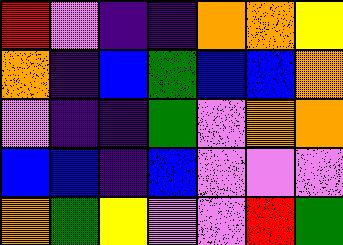[["red", "violet", "indigo", "indigo", "orange", "orange", "yellow"], ["orange", "indigo", "blue", "green", "blue", "blue", "orange"], ["violet", "indigo", "indigo", "green", "violet", "orange", "orange"], ["blue", "blue", "indigo", "blue", "violet", "violet", "violet"], ["orange", "green", "yellow", "violet", "violet", "red", "green"]]